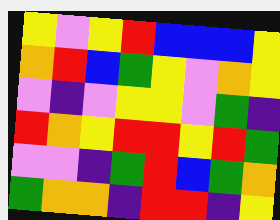[["yellow", "violet", "yellow", "red", "blue", "blue", "blue", "yellow"], ["orange", "red", "blue", "green", "yellow", "violet", "orange", "yellow"], ["violet", "indigo", "violet", "yellow", "yellow", "violet", "green", "indigo"], ["red", "orange", "yellow", "red", "red", "yellow", "red", "green"], ["violet", "violet", "indigo", "green", "red", "blue", "green", "orange"], ["green", "orange", "orange", "indigo", "red", "red", "indigo", "yellow"]]